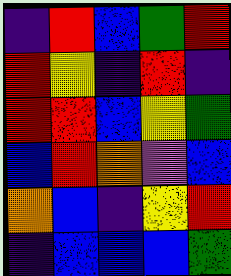[["indigo", "red", "blue", "green", "red"], ["red", "yellow", "indigo", "red", "indigo"], ["red", "red", "blue", "yellow", "green"], ["blue", "red", "orange", "violet", "blue"], ["orange", "blue", "indigo", "yellow", "red"], ["indigo", "blue", "blue", "blue", "green"]]